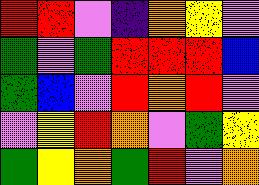[["red", "red", "violet", "indigo", "orange", "yellow", "violet"], ["green", "violet", "green", "red", "red", "red", "blue"], ["green", "blue", "violet", "red", "orange", "red", "violet"], ["violet", "yellow", "red", "orange", "violet", "green", "yellow"], ["green", "yellow", "orange", "green", "red", "violet", "orange"]]